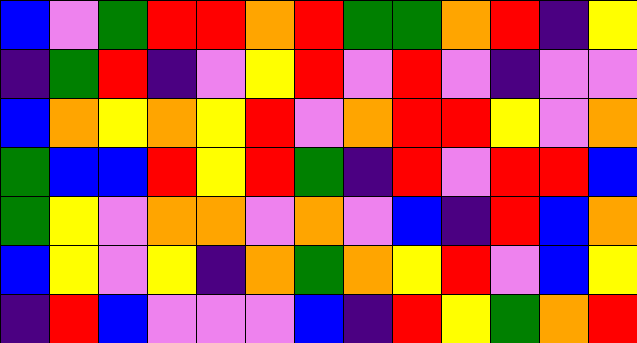[["blue", "violet", "green", "red", "red", "orange", "red", "green", "green", "orange", "red", "indigo", "yellow"], ["indigo", "green", "red", "indigo", "violet", "yellow", "red", "violet", "red", "violet", "indigo", "violet", "violet"], ["blue", "orange", "yellow", "orange", "yellow", "red", "violet", "orange", "red", "red", "yellow", "violet", "orange"], ["green", "blue", "blue", "red", "yellow", "red", "green", "indigo", "red", "violet", "red", "red", "blue"], ["green", "yellow", "violet", "orange", "orange", "violet", "orange", "violet", "blue", "indigo", "red", "blue", "orange"], ["blue", "yellow", "violet", "yellow", "indigo", "orange", "green", "orange", "yellow", "red", "violet", "blue", "yellow"], ["indigo", "red", "blue", "violet", "violet", "violet", "blue", "indigo", "red", "yellow", "green", "orange", "red"]]